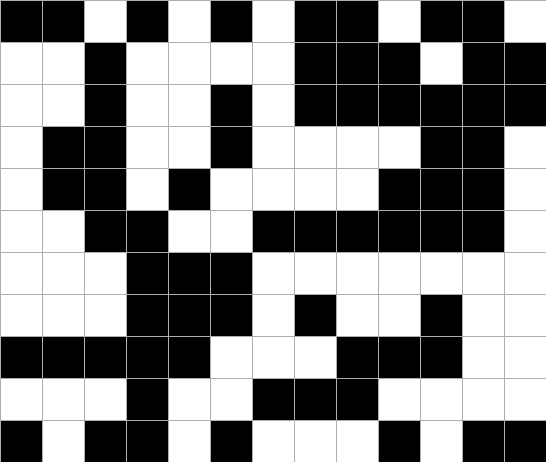[["black", "black", "white", "black", "white", "black", "white", "black", "black", "white", "black", "black", "white"], ["white", "white", "black", "white", "white", "white", "white", "black", "black", "black", "white", "black", "black"], ["white", "white", "black", "white", "white", "black", "white", "black", "black", "black", "black", "black", "black"], ["white", "black", "black", "white", "white", "black", "white", "white", "white", "white", "black", "black", "white"], ["white", "black", "black", "white", "black", "white", "white", "white", "white", "black", "black", "black", "white"], ["white", "white", "black", "black", "white", "white", "black", "black", "black", "black", "black", "black", "white"], ["white", "white", "white", "black", "black", "black", "white", "white", "white", "white", "white", "white", "white"], ["white", "white", "white", "black", "black", "black", "white", "black", "white", "white", "black", "white", "white"], ["black", "black", "black", "black", "black", "white", "white", "white", "black", "black", "black", "white", "white"], ["white", "white", "white", "black", "white", "white", "black", "black", "black", "white", "white", "white", "white"], ["black", "white", "black", "black", "white", "black", "white", "white", "white", "black", "white", "black", "black"]]